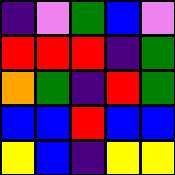[["indigo", "violet", "green", "blue", "violet"], ["red", "red", "red", "indigo", "green"], ["orange", "green", "indigo", "red", "green"], ["blue", "blue", "red", "blue", "blue"], ["yellow", "blue", "indigo", "yellow", "yellow"]]